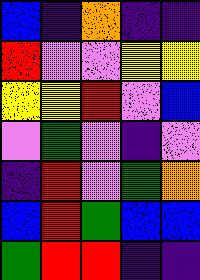[["blue", "indigo", "orange", "indigo", "indigo"], ["red", "violet", "violet", "yellow", "yellow"], ["yellow", "yellow", "red", "violet", "blue"], ["violet", "green", "violet", "indigo", "violet"], ["indigo", "red", "violet", "green", "orange"], ["blue", "red", "green", "blue", "blue"], ["green", "red", "red", "indigo", "indigo"]]